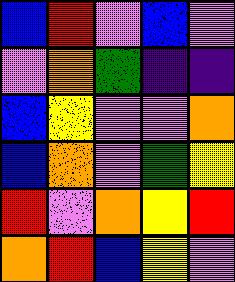[["blue", "red", "violet", "blue", "violet"], ["violet", "orange", "green", "indigo", "indigo"], ["blue", "yellow", "violet", "violet", "orange"], ["blue", "orange", "violet", "green", "yellow"], ["red", "violet", "orange", "yellow", "red"], ["orange", "red", "blue", "yellow", "violet"]]